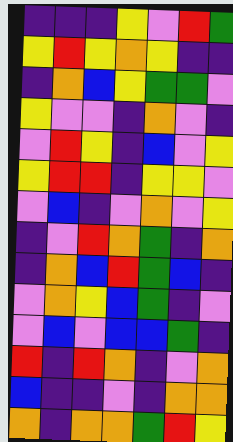[["indigo", "indigo", "indigo", "yellow", "violet", "red", "green"], ["yellow", "red", "yellow", "orange", "yellow", "indigo", "indigo"], ["indigo", "orange", "blue", "yellow", "green", "green", "violet"], ["yellow", "violet", "violet", "indigo", "orange", "violet", "indigo"], ["violet", "red", "yellow", "indigo", "blue", "violet", "yellow"], ["yellow", "red", "red", "indigo", "yellow", "yellow", "violet"], ["violet", "blue", "indigo", "violet", "orange", "violet", "yellow"], ["indigo", "violet", "red", "orange", "green", "indigo", "orange"], ["indigo", "orange", "blue", "red", "green", "blue", "indigo"], ["violet", "orange", "yellow", "blue", "green", "indigo", "violet"], ["violet", "blue", "violet", "blue", "blue", "green", "indigo"], ["red", "indigo", "red", "orange", "indigo", "violet", "orange"], ["blue", "indigo", "indigo", "violet", "indigo", "orange", "orange"], ["orange", "indigo", "orange", "orange", "green", "red", "yellow"]]